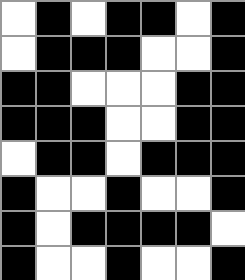[["white", "black", "white", "black", "black", "white", "black"], ["white", "black", "black", "black", "white", "white", "black"], ["black", "black", "white", "white", "white", "black", "black"], ["black", "black", "black", "white", "white", "black", "black"], ["white", "black", "black", "white", "black", "black", "black"], ["black", "white", "white", "black", "white", "white", "black"], ["black", "white", "black", "black", "black", "black", "white"], ["black", "white", "white", "black", "white", "white", "black"]]